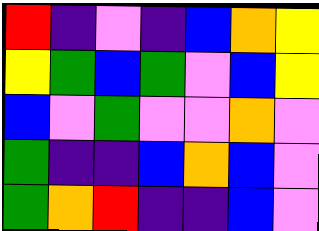[["red", "indigo", "violet", "indigo", "blue", "orange", "yellow"], ["yellow", "green", "blue", "green", "violet", "blue", "yellow"], ["blue", "violet", "green", "violet", "violet", "orange", "violet"], ["green", "indigo", "indigo", "blue", "orange", "blue", "violet"], ["green", "orange", "red", "indigo", "indigo", "blue", "violet"]]